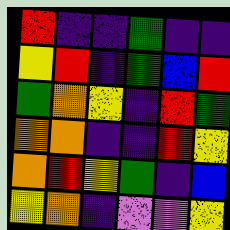[["red", "indigo", "indigo", "green", "indigo", "indigo"], ["yellow", "red", "indigo", "green", "blue", "red"], ["green", "orange", "yellow", "indigo", "red", "green"], ["orange", "orange", "indigo", "indigo", "red", "yellow"], ["orange", "red", "yellow", "green", "indigo", "blue"], ["yellow", "orange", "indigo", "violet", "violet", "yellow"]]